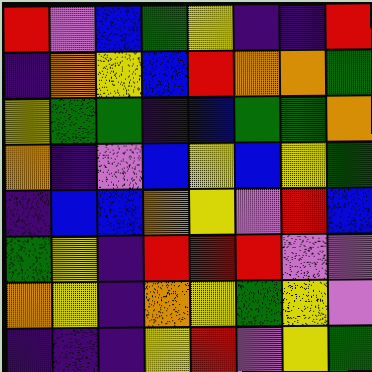[["red", "violet", "blue", "green", "yellow", "indigo", "indigo", "red"], ["indigo", "orange", "yellow", "blue", "red", "orange", "orange", "green"], ["yellow", "green", "green", "indigo", "blue", "green", "green", "orange"], ["orange", "indigo", "violet", "blue", "yellow", "blue", "yellow", "green"], ["indigo", "blue", "blue", "orange", "yellow", "violet", "red", "blue"], ["green", "yellow", "indigo", "red", "red", "red", "violet", "violet"], ["orange", "yellow", "indigo", "orange", "yellow", "green", "yellow", "violet"], ["indigo", "indigo", "indigo", "yellow", "red", "violet", "yellow", "green"]]